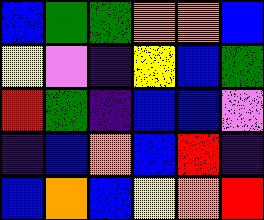[["blue", "green", "green", "orange", "orange", "blue"], ["yellow", "violet", "indigo", "yellow", "blue", "green"], ["red", "green", "indigo", "blue", "blue", "violet"], ["indigo", "blue", "orange", "blue", "red", "indigo"], ["blue", "orange", "blue", "yellow", "orange", "red"]]